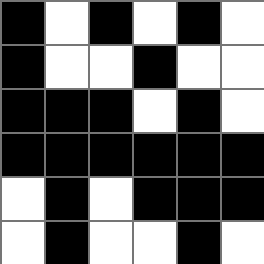[["black", "white", "black", "white", "black", "white"], ["black", "white", "white", "black", "white", "white"], ["black", "black", "black", "white", "black", "white"], ["black", "black", "black", "black", "black", "black"], ["white", "black", "white", "black", "black", "black"], ["white", "black", "white", "white", "black", "white"]]